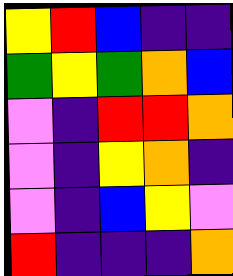[["yellow", "red", "blue", "indigo", "indigo"], ["green", "yellow", "green", "orange", "blue"], ["violet", "indigo", "red", "red", "orange"], ["violet", "indigo", "yellow", "orange", "indigo"], ["violet", "indigo", "blue", "yellow", "violet"], ["red", "indigo", "indigo", "indigo", "orange"]]